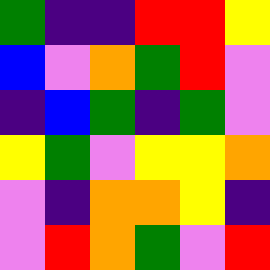[["green", "indigo", "indigo", "red", "red", "yellow"], ["blue", "violet", "orange", "green", "red", "violet"], ["indigo", "blue", "green", "indigo", "green", "violet"], ["yellow", "green", "violet", "yellow", "yellow", "orange"], ["violet", "indigo", "orange", "orange", "yellow", "indigo"], ["violet", "red", "orange", "green", "violet", "red"]]